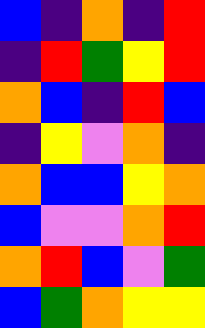[["blue", "indigo", "orange", "indigo", "red"], ["indigo", "red", "green", "yellow", "red"], ["orange", "blue", "indigo", "red", "blue"], ["indigo", "yellow", "violet", "orange", "indigo"], ["orange", "blue", "blue", "yellow", "orange"], ["blue", "violet", "violet", "orange", "red"], ["orange", "red", "blue", "violet", "green"], ["blue", "green", "orange", "yellow", "yellow"]]